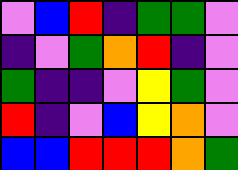[["violet", "blue", "red", "indigo", "green", "green", "violet"], ["indigo", "violet", "green", "orange", "red", "indigo", "violet"], ["green", "indigo", "indigo", "violet", "yellow", "green", "violet"], ["red", "indigo", "violet", "blue", "yellow", "orange", "violet"], ["blue", "blue", "red", "red", "red", "orange", "green"]]